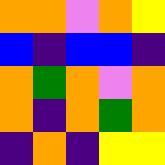[["orange", "orange", "violet", "orange", "yellow"], ["blue", "indigo", "blue", "blue", "indigo"], ["orange", "green", "orange", "violet", "orange"], ["orange", "indigo", "orange", "green", "orange"], ["indigo", "orange", "indigo", "yellow", "yellow"]]